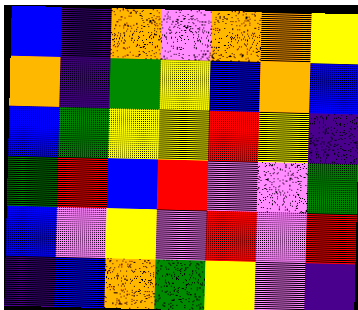[["blue", "indigo", "orange", "violet", "orange", "orange", "yellow"], ["orange", "indigo", "green", "yellow", "blue", "orange", "blue"], ["blue", "green", "yellow", "yellow", "red", "yellow", "indigo"], ["green", "red", "blue", "red", "violet", "violet", "green"], ["blue", "violet", "yellow", "violet", "red", "violet", "red"], ["indigo", "blue", "orange", "green", "yellow", "violet", "indigo"]]